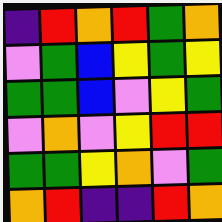[["indigo", "red", "orange", "red", "green", "orange"], ["violet", "green", "blue", "yellow", "green", "yellow"], ["green", "green", "blue", "violet", "yellow", "green"], ["violet", "orange", "violet", "yellow", "red", "red"], ["green", "green", "yellow", "orange", "violet", "green"], ["orange", "red", "indigo", "indigo", "red", "orange"]]